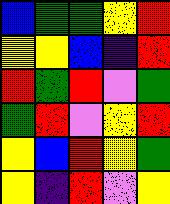[["blue", "green", "green", "yellow", "red"], ["yellow", "yellow", "blue", "indigo", "red"], ["red", "green", "red", "violet", "green"], ["green", "red", "violet", "yellow", "red"], ["yellow", "blue", "red", "yellow", "green"], ["yellow", "indigo", "red", "violet", "yellow"]]